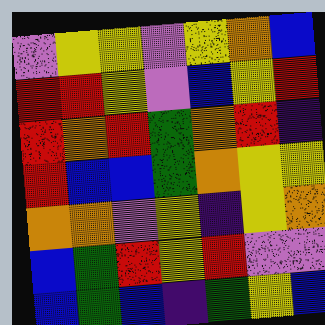[["violet", "yellow", "yellow", "violet", "yellow", "orange", "blue"], ["red", "red", "yellow", "violet", "blue", "yellow", "red"], ["red", "orange", "red", "green", "orange", "red", "indigo"], ["red", "blue", "blue", "green", "orange", "yellow", "yellow"], ["orange", "orange", "violet", "yellow", "indigo", "yellow", "orange"], ["blue", "green", "red", "yellow", "red", "violet", "violet"], ["blue", "green", "blue", "indigo", "green", "yellow", "blue"]]